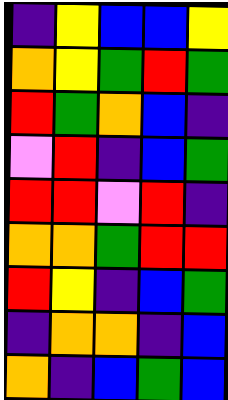[["indigo", "yellow", "blue", "blue", "yellow"], ["orange", "yellow", "green", "red", "green"], ["red", "green", "orange", "blue", "indigo"], ["violet", "red", "indigo", "blue", "green"], ["red", "red", "violet", "red", "indigo"], ["orange", "orange", "green", "red", "red"], ["red", "yellow", "indigo", "blue", "green"], ["indigo", "orange", "orange", "indigo", "blue"], ["orange", "indigo", "blue", "green", "blue"]]